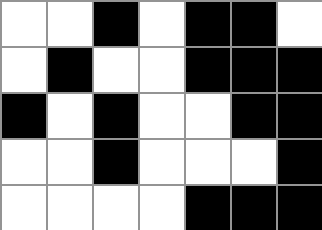[["white", "white", "black", "white", "black", "black", "white"], ["white", "black", "white", "white", "black", "black", "black"], ["black", "white", "black", "white", "white", "black", "black"], ["white", "white", "black", "white", "white", "white", "black"], ["white", "white", "white", "white", "black", "black", "black"]]